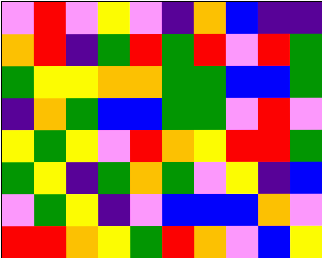[["violet", "red", "violet", "yellow", "violet", "indigo", "orange", "blue", "indigo", "indigo"], ["orange", "red", "indigo", "green", "red", "green", "red", "violet", "red", "green"], ["green", "yellow", "yellow", "orange", "orange", "green", "green", "blue", "blue", "green"], ["indigo", "orange", "green", "blue", "blue", "green", "green", "violet", "red", "violet"], ["yellow", "green", "yellow", "violet", "red", "orange", "yellow", "red", "red", "green"], ["green", "yellow", "indigo", "green", "orange", "green", "violet", "yellow", "indigo", "blue"], ["violet", "green", "yellow", "indigo", "violet", "blue", "blue", "blue", "orange", "violet"], ["red", "red", "orange", "yellow", "green", "red", "orange", "violet", "blue", "yellow"]]